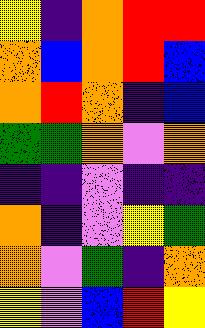[["yellow", "indigo", "orange", "red", "red"], ["orange", "blue", "orange", "red", "blue"], ["orange", "red", "orange", "indigo", "blue"], ["green", "green", "orange", "violet", "orange"], ["indigo", "indigo", "violet", "indigo", "indigo"], ["orange", "indigo", "violet", "yellow", "green"], ["orange", "violet", "green", "indigo", "orange"], ["yellow", "violet", "blue", "red", "yellow"]]